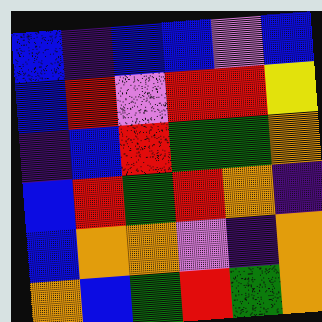[["blue", "indigo", "blue", "blue", "violet", "blue"], ["blue", "red", "violet", "red", "red", "yellow"], ["indigo", "blue", "red", "green", "green", "orange"], ["blue", "red", "green", "red", "orange", "indigo"], ["blue", "orange", "orange", "violet", "indigo", "orange"], ["orange", "blue", "green", "red", "green", "orange"]]